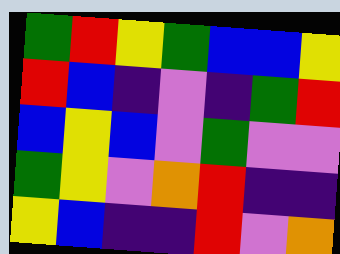[["green", "red", "yellow", "green", "blue", "blue", "yellow"], ["red", "blue", "indigo", "violet", "indigo", "green", "red"], ["blue", "yellow", "blue", "violet", "green", "violet", "violet"], ["green", "yellow", "violet", "orange", "red", "indigo", "indigo"], ["yellow", "blue", "indigo", "indigo", "red", "violet", "orange"]]